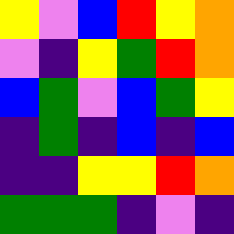[["yellow", "violet", "blue", "red", "yellow", "orange"], ["violet", "indigo", "yellow", "green", "red", "orange"], ["blue", "green", "violet", "blue", "green", "yellow"], ["indigo", "green", "indigo", "blue", "indigo", "blue"], ["indigo", "indigo", "yellow", "yellow", "red", "orange"], ["green", "green", "green", "indigo", "violet", "indigo"]]